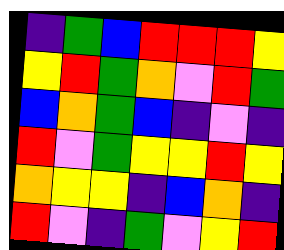[["indigo", "green", "blue", "red", "red", "red", "yellow"], ["yellow", "red", "green", "orange", "violet", "red", "green"], ["blue", "orange", "green", "blue", "indigo", "violet", "indigo"], ["red", "violet", "green", "yellow", "yellow", "red", "yellow"], ["orange", "yellow", "yellow", "indigo", "blue", "orange", "indigo"], ["red", "violet", "indigo", "green", "violet", "yellow", "red"]]